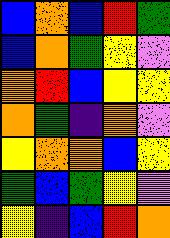[["blue", "orange", "blue", "red", "green"], ["blue", "orange", "green", "yellow", "violet"], ["orange", "red", "blue", "yellow", "yellow"], ["orange", "green", "indigo", "orange", "violet"], ["yellow", "orange", "orange", "blue", "yellow"], ["green", "blue", "green", "yellow", "violet"], ["yellow", "indigo", "blue", "red", "orange"]]